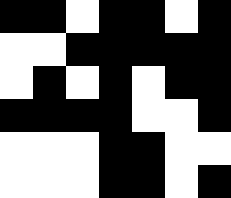[["black", "black", "white", "black", "black", "white", "black"], ["white", "white", "black", "black", "black", "black", "black"], ["white", "black", "white", "black", "white", "black", "black"], ["black", "black", "black", "black", "white", "white", "black"], ["white", "white", "white", "black", "black", "white", "white"], ["white", "white", "white", "black", "black", "white", "black"]]